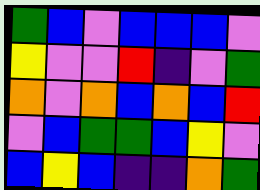[["green", "blue", "violet", "blue", "blue", "blue", "violet"], ["yellow", "violet", "violet", "red", "indigo", "violet", "green"], ["orange", "violet", "orange", "blue", "orange", "blue", "red"], ["violet", "blue", "green", "green", "blue", "yellow", "violet"], ["blue", "yellow", "blue", "indigo", "indigo", "orange", "green"]]